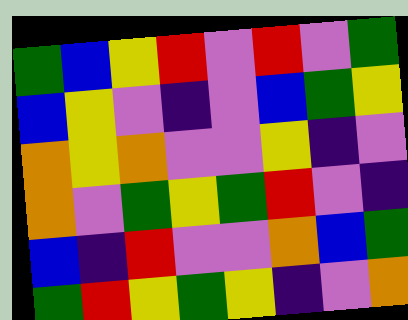[["green", "blue", "yellow", "red", "violet", "red", "violet", "green"], ["blue", "yellow", "violet", "indigo", "violet", "blue", "green", "yellow"], ["orange", "yellow", "orange", "violet", "violet", "yellow", "indigo", "violet"], ["orange", "violet", "green", "yellow", "green", "red", "violet", "indigo"], ["blue", "indigo", "red", "violet", "violet", "orange", "blue", "green"], ["green", "red", "yellow", "green", "yellow", "indigo", "violet", "orange"]]